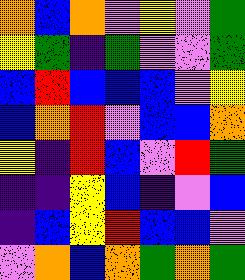[["orange", "blue", "orange", "violet", "yellow", "violet", "green"], ["yellow", "green", "indigo", "green", "violet", "violet", "green"], ["blue", "red", "blue", "blue", "blue", "violet", "yellow"], ["blue", "orange", "red", "violet", "blue", "blue", "orange"], ["yellow", "indigo", "red", "blue", "violet", "red", "green"], ["indigo", "indigo", "yellow", "blue", "indigo", "violet", "blue"], ["indigo", "blue", "yellow", "red", "blue", "blue", "violet"], ["violet", "orange", "blue", "orange", "green", "orange", "green"]]